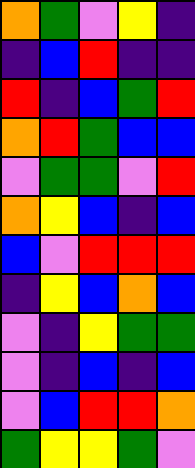[["orange", "green", "violet", "yellow", "indigo"], ["indigo", "blue", "red", "indigo", "indigo"], ["red", "indigo", "blue", "green", "red"], ["orange", "red", "green", "blue", "blue"], ["violet", "green", "green", "violet", "red"], ["orange", "yellow", "blue", "indigo", "blue"], ["blue", "violet", "red", "red", "red"], ["indigo", "yellow", "blue", "orange", "blue"], ["violet", "indigo", "yellow", "green", "green"], ["violet", "indigo", "blue", "indigo", "blue"], ["violet", "blue", "red", "red", "orange"], ["green", "yellow", "yellow", "green", "violet"]]